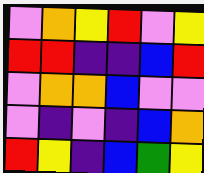[["violet", "orange", "yellow", "red", "violet", "yellow"], ["red", "red", "indigo", "indigo", "blue", "red"], ["violet", "orange", "orange", "blue", "violet", "violet"], ["violet", "indigo", "violet", "indigo", "blue", "orange"], ["red", "yellow", "indigo", "blue", "green", "yellow"]]